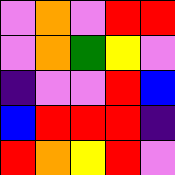[["violet", "orange", "violet", "red", "red"], ["violet", "orange", "green", "yellow", "violet"], ["indigo", "violet", "violet", "red", "blue"], ["blue", "red", "red", "red", "indigo"], ["red", "orange", "yellow", "red", "violet"]]